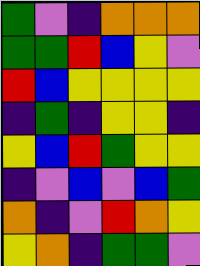[["green", "violet", "indigo", "orange", "orange", "orange"], ["green", "green", "red", "blue", "yellow", "violet"], ["red", "blue", "yellow", "yellow", "yellow", "yellow"], ["indigo", "green", "indigo", "yellow", "yellow", "indigo"], ["yellow", "blue", "red", "green", "yellow", "yellow"], ["indigo", "violet", "blue", "violet", "blue", "green"], ["orange", "indigo", "violet", "red", "orange", "yellow"], ["yellow", "orange", "indigo", "green", "green", "violet"]]